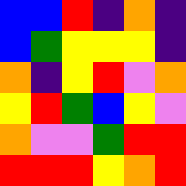[["blue", "blue", "red", "indigo", "orange", "indigo"], ["blue", "green", "yellow", "yellow", "yellow", "indigo"], ["orange", "indigo", "yellow", "red", "violet", "orange"], ["yellow", "red", "green", "blue", "yellow", "violet"], ["orange", "violet", "violet", "green", "red", "red"], ["red", "red", "red", "yellow", "orange", "red"]]